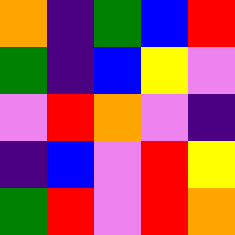[["orange", "indigo", "green", "blue", "red"], ["green", "indigo", "blue", "yellow", "violet"], ["violet", "red", "orange", "violet", "indigo"], ["indigo", "blue", "violet", "red", "yellow"], ["green", "red", "violet", "red", "orange"]]